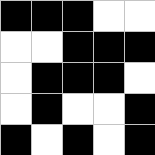[["black", "black", "black", "white", "white"], ["white", "white", "black", "black", "black"], ["white", "black", "black", "black", "white"], ["white", "black", "white", "white", "black"], ["black", "white", "black", "white", "black"]]